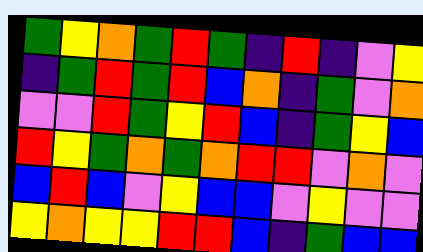[["green", "yellow", "orange", "green", "red", "green", "indigo", "red", "indigo", "violet", "yellow"], ["indigo", "green", "red", "green", "red", "blue", "orange", "indigo", "green", "violet", "orange"], ["violet", "violet", "red", "green", "yellow", "red", "blue", "indigo", "green", "yellow", "blue"], ["red", "yellow", "green", "orange", "green", "orange", "red", "red", "violet", "orange", "violet"], ["blue", "red", "blue", "violet", "yellow", "blue", "blue", "violet", "yellow", "violet", "violet"], ["yellow", "orange", "yellow", "yellow", "red", "red", "blue", "indigo", "green", "blue", "blue"]]